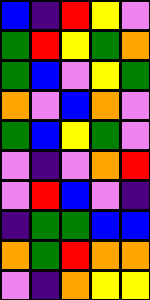[["blue", "indigo", "red", "yellow", "violet"], ["green", "red", "yellow", "green", "orange"], ["green", "blue", "violet", "yellow", "green"], ["orange", "violet", "blue", "orange", "violet"], ["green", "blue", "yellow", "green", "violet"], ["violet", "indigo", "violet", "orange", "red"], ["violet", "red", "blue", "violet", "indigo"], ["indigo", "green", "green", "blue", "blue"], ["orange", "green", "red", "orange", "orange"], ["violet", "indigo", "orange", "yellow", "yellow"]]